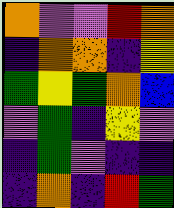[["orange", "violet", "violet", "red", "orange"], ["indigo", "orange", "orange", "indigo", "yellow"], ["green", "yellow", "green", "orange", "blue"], ["violet", "green", "indigo", "yellow", "violet"], ["indigo", "green", "violet", "indigo", "indigo"], ["indigo", "orange", "indigo", "red", "green"]]